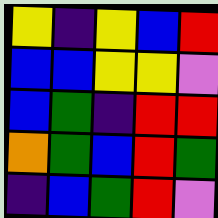[["yellow", "indigo", "yellow", "blue", "red"], ["blue", "blue", "yellow", "yellow", "violet"], ["blue", "green", "indigo", "red", "red"], ["orange", "green", "blue", "red", "green"], ["indigo", "blue", "green", "red", "violet"]]